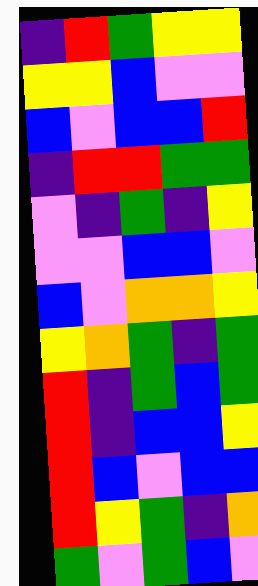[["indigo", "red", "green", "yellow", "yellow"], ["yellow", "yellow", "blue", "violet", "violet"], ["blue", "violet", "blue", "blue", "red"], ["indigo", "red", "red", "green", "green"], ["violet", "indigo", "green", "indigo", "yellow"], ["violet", "violet", "blue", "blue", "violet"], ["blue", "violet", "orange", "orange", "yellow"], ["yellow", "orange", "green", "indigo", "green"], ["red", "indigo", "green", "blue", "green"], ["red", "indigo", "blue", "blue", "yellow"], ["red", "blue", "violet", "blue", "blue"], ["red", "yellow", "green", "indigo", "orange"], ["green", "violet", "green", "blue", "violet"]]